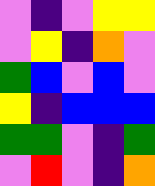[["violet", "indigo", "violet", "yellow", "yellow"], ["violet", "yellow", "indigo", "orange", "violet"], ["green", "blue", "violet", "blue", "violet"], ["yellow", "indigo", "blue", "blue", "blue"], ["green", "green", "violet", "indigo", "green"], ["violet", "red", "violet", "indigo", "orange"]]